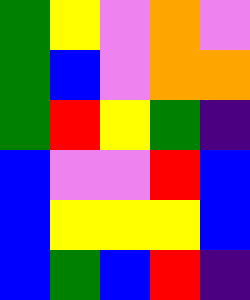[["green", "yellow", "violet", "orange", "violet"], ["green", "blue", "violet", "orange", "orange"], ["green", "red", "yellow", "green", "indigo"], ["blue", "violet", "violet", "red", "blue"], ["blue", "yellow", "yellow", "yellow", "blue"], ["blue", "green", "blue", "red", "indigo"]]